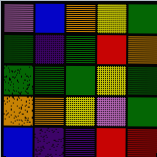[["violet", "blue", "orange", "yellow", "green"], ["green", "indigo", "green", "red", "orange"], ["green", "green", "green", "yellow", "green"], ["orange", "orange", "yellow", "violet", "green"], ["blue", "indigo", "indigo", "red", "red"]]